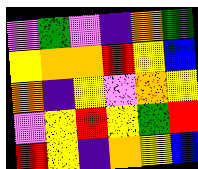[["violet", "green", "violet", "indigo", "orange", "green"], ["yellow", "orange", "orange", "red", "yellow", "blue"], ["orange", "indigo", "yellow", "violet", "orange", "yellow"], ["violet", "yellow", "red", "yellow", "green", "red"], ["red", "yellow", "indigo", "orange", "yellow", "blue"]]